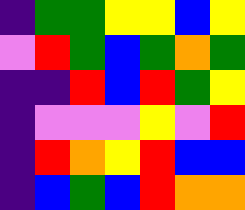[["indigo", "green", "green", "yellow", "yellow", "blue", "yellow"], ["violet", "red", "green", "blue", "green", "orange", "green"], ["indigo", "indigo", "red", "blue", "red", "green", "yellow"], ["indigo", "violet", "violet", "violet", "yellow", "violet", "red"], ["indigo", "red", "orange", "yellow", "red", "blue", "blue"], ["indigo", "blue", "green", "blue", "red", "orange", "orange"]]